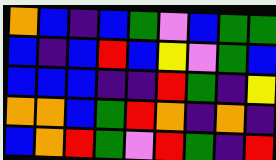[["orange", "blue", "indigo", "blue", "green", "violet", "blue", "green", "green"], ["blue", "indigo", "blue", "red", "blue", "yellow", "violet", "green", "blue"], ["blue", "blue", "blue", "indigo", "indigo", "red", "green", "indigo", "yellow"], ["orange", "orange", "blue", "green", "red", "orange", "indigo", "orange", "indigo"], ["blue", "orange", "red", "green", "violet", "red", "green", "indigo", "red"]]